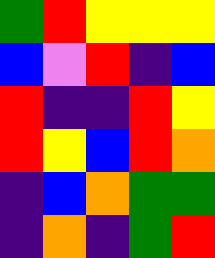[["green", "red", "yellow", "yellow", "yellow"], ["blue", "violet", "red", "indigo", "blue"], ["red", "indigo", "indigo", "red", "yellow"], ["red", "yellow", "blue", "red", "orange"], ["indigo", "blue", "orange", "green", "green"], ["indigo", "orange", "indigo", "green", "red"]]